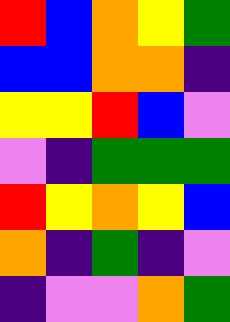[["red", "blue", "orange", "yellow", "green"], ["blue", "blue", "orange", "orange", "indigo"], ["yellow", "yellow", "red", "blue", "violet"], ["violet", "indigo", "green", "green", "green"], ["red", "yellow", "orange", "yellow", "blue"], ["orange", "indigo", "green", "indigo", "violet"], ["indigo", "violet", "violet", "orange", "green"]]